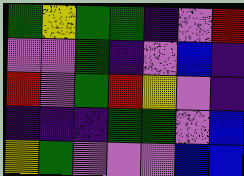[["green", "yellow", "green", "green", "indigo", "violet", "red"], ["violet", "violet", "green", "indigo", "violet", "blue", "indigo"], ["red", "violet", "green", "red", "yellow", "violet", "indigo"], ["indigo", "indigo", "indigo", "green", "green", "violet", "blue"], ["yellow", "green", "violet", "violet", "violet", "blue", "blue"]]